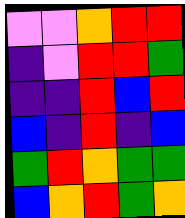[["violet", "violet", "orange", "red", "red"], ["indigo", "violet", "red", "red", "green"], ["indigo", "indigo", "red", "blue", "red"], ["blue", "indigo", "red", "indigo", "blue"], ["green", "red", "orange", "green", "green"], ["blue", "orange", "red", "green", "orange"]]